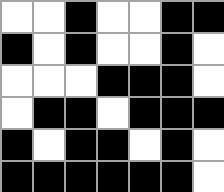[["white", "white", "black", "white", "white", "black", "black"], ["black", "white", "black", "white", "white", "black", "white"], ["white", "white", "white", "black", "black", "black", "white"], ["white", "black", "black", "white", "black", "black", "black"], ["black", "white", "black", "black", "white", "black", "white"], ["black", "black", "black", "black", "black", "black", "white"]]